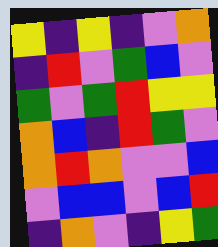[["yellow", "indigo", "yellow", "indigo", "violet", "orange"], ["indigo", "red", "violet", "green", "blue", "violet"], ["green", "violet", "green", "red", "yellow", "yellow"], ["orange", "blue", "indigo", "red", "green", "violet"], ["orange", "red", "orange", "violet", "violet", "blue"], ["violet", "blue", "blue", "violet", "blue", "red"], ["indigo", "orange", "violet", "indigo", "yellow", "green"]]